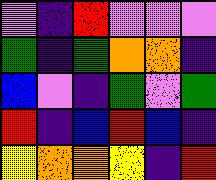[["violet", "indigo", "red", "violet", "violet", "violet"], ["green", "indigo", "green", "orange", "orange", "indigo"], ["blue", "violet", "indigo", "green", "violet", "green"], ["red", "indigo", "blue", "red", "blue", "indigo"], ["yellow", "orange", "orange", "yellow", "indigo", "red"]]